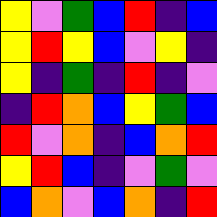[["yellow", "violet", "green", "blue", "red", "indigo", "blue"], ["yellow", "red", "yellow", "blue", "violet", "yellow", "indigo"], ["yellow", "indigo", "green", "indigo", "red", "indigo", "violet"], ["indigo", "red", "orange", "blue", "yellow", "green", "blue"], ["red", "violet", "orange", "indigo", "blue", "orange", "red"], ["yellow", "red", "blue", "indigo", "violet", "green", "violet"], ["blue", "orange", "violet", "blue", "orange", "indigo", "red"]]